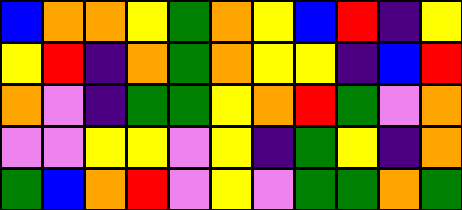[["blue", "orange", "orange", "yellow", "green", "orange", "yellow", "blue", "red", "indigo", "yellow"], ["yellow", "red", "indigo", "orange", "green", "orange", "yellow", "yellow", "indigo", "blue", "red"], ["orange", "violet", "indigo", "green", "green", "yellow", "orange", "red", "green", "violet", "orange"], ["violet", "violet", "yellow", "yellow", "violet", "yellow", "indigo", "green", "yellow", "indigo", "orange"], ["green", "blue", "orange", "red", "violet", "yellow", "violet", "green", "green", "orange", "green"]]